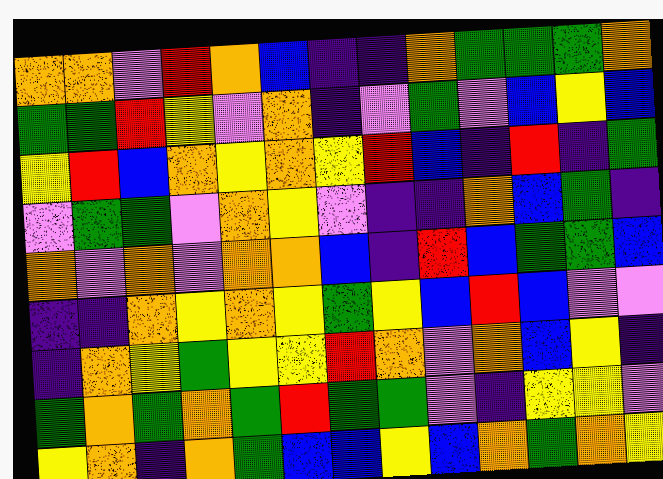[["orange", "orange", "violet", "red", "orange", "blue", "indigo", "indigo", "orange", "green", "green", "green", "orange"], ["green", "green", "red", "yellow", "violet", "orange", "indigo", "violet", "green", "violet", "blue", "yellow", "blue"], ["yellow", "red", "blue", "orange", "yellow", "orange", "yellow", "red", "blue", "indigo", "red", "indigo", "green"], ["violet", "green", "green", "violet", "orange", "yellow", "violet", "indigo", "indigo", "orange", "blue", "green", "indigo"], ["orange", "violet", "orange", "violet", "orange", "orange", "blue", "indigo", "red", "blue", "green", "green", "blue"], ["indigo", "indigo", "orange", "yellow", "orange", "yellow", "green", "yellow", "blue", "red", "blue", "violet", "violet"], ["indigo", "orange", "yellow", "green", "yellow", "yellow", "red", "orange", "violet", "orange", "blue", "yellow", "indigo"], ["green", "orange", "green", "orange", "green", "red", "green", "green", "violet", "indigo", "yellow", "yellow", "violet"], ["yellow", "orange", "indigo", "orange", "green", "blue", "blue", "yellow", "blue", "orange", "green", "orange", "yellow"]]